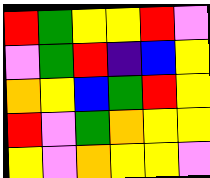[["red", "green", "yellow", "yellow", "red", "violet"], ["violet", "green", "red", "indigo", "blue", "yellow"], ["orange", "yellow", "blue", "green", "red", "yellow"], ["red", "violet", "green", "orange", "yellow", "yellow"], ["yellow", "violet", "orange", "yellow", "yellow", "violet"]]